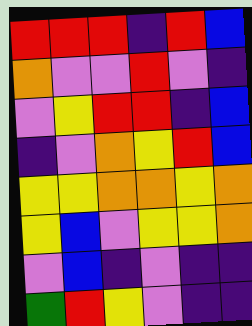[["red", "red", "red", "indigo", "red", "blue"], ["orange", "violet", "violet", "red", "violet", "indigo"], ["violet", "yellow", "red", "red", "indigo", "blue"], ["indigo", "violet", "orange", "yellow", "red", "blue"], ["yellow", "yellow", "orange", "orange", "yellow", "orange"], ["yellow", "blue", "violet", "yellow", "yellow", "orange"], ["violet", "blue", "indigo", "violet", "indigo", "indigo"], ["green", "red", "yellow", "violet", "indigo", "indigo"]]